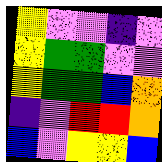[["yellow", "violet", "violet", "indigo", "violet"], ["yellow", "green", "green", "violet", "violet"], ["yellow", "green", "green", "blue", "orange"], ["indigo", "violet", "red", "red", "orange"], ["blue", "violet", "yellow", "yellow", "blue"]]